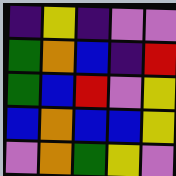[["indigo", "yellow", "indigo", "violet", "violet"], ["green", "orange", "blue", "indigo", "red"], ["green", "blue", "red", "violet", "yellow"], ["blue", "orange", "blue", "blue", "yellow"], ["violet", "orange", "green", "yellow", "violet"]]